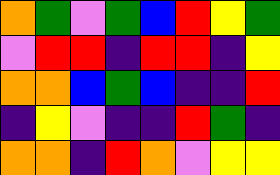[["orange", "green", "violet", "green", "blue", "red", "yellow", "green"], ["violet", "red", "red", "indigo", "red", "red", "indigo", "yellow"], ["orange", "orange", "blue", "green", "blue", "indigo", "indigo", "red"], ["indigo", "yellow", "violet", "indigo", "indigo", "red", "green", "indigo"], ["orange", "orange", "indigo", "red", "orange", "violet", "yellow", "yellow"]]